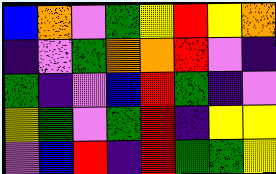[["blue", "orange", "violet", "green", "yellow", "red", "yellow", "orange"], ["indigo", "violet", "green", "orange", "orange", "red", "violet", "indigo"], ["green", "indigo", "violet", "blue", "red", "green", "indigo", "violet"], ["yellow", "green", "violet", "green", "red", "indigo", "yellow", "yellow"], ["violet", "blue", "red", "indigo", "red", "green", "green", "yellow"]]